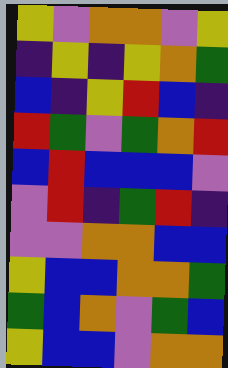[["yellow", "violet", "orange", "orange", "violet", "yellow"], ["indigo", "yellow", "indigo", "yellow", "orange", "green"], ["blue", "indigo", "yellow", "red", "blue", "indigo"], ["red", "green", "violet", "green", "orange", "red"], ["blue", "red", "blue", "blue", "blue", "violet"], ["violet", "red", "indigo", "green", "red", "indigo"], ["violet", "violet", "orange", "orange", "blue", "blue"], ["yellow", "blue", "blue", "orange", "orange", "green"], ["green", "blue", "orange", "violet", "green", "blue"], ["yellow", "blue", "blue", "violet", "orange", "orange"]]